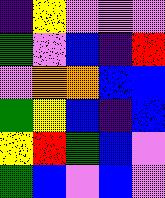[["indigo", "yellow", "violet", "violet", "violet"], ["green", "violet", "blue", "indigo", "red"], ["violet", "orange", "orange", "blue", "blue"], ["green", "yellow", "blue", "indigo", "blue"], ["yellow", "red", "green", "blue", "violet"], ["green", "blue", "violet", "blue", "violet"]]